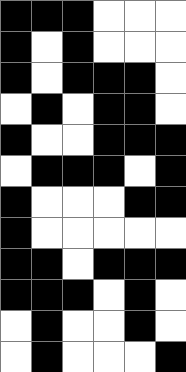[["black", "black", "black", "white", "white", "white"], ["black", "white", "black", "white", "white", "white"], ["black", "white", "black", "black", "black", "white"], ["white", "black", "white", "black", "black", "white"], ["black", "white", "white", "black", "black", "black"], ["white", "black", "black", "black", "white", "black"], ["black", "white", "white", "white", "black", "black"], ["black", "white", "white", "white", "white", "white"], ["black", "black", "white", "black", "black", "black"], ["black", "black", "black", "white", "black", "white"], ["white", "black", "white", "white", "black", "white"], ["white", "black", "white", "white", "white", "black"]]